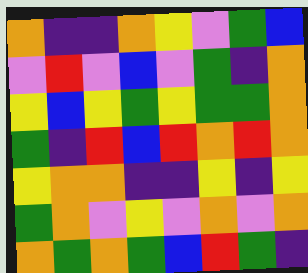[["orange", "indigo", "indigo", "orange", "yellow", "violet", "green", "blue"], ["violet", "red", "violet", "blue", "violet", "green", "indigo", "orange"], ["yellow", "blue", "yellow", "green", "yellow", "green", "green", "orange"], ["green", "indigo", "red", "blue", "red", "orange", "red", "orange"], ["yellow", "orange", "orange", "indigo", "indigo", "yellow", "indigo", "yellow"], ["green", "orange", "violet", "yellow", "violet", "orange", "violet", "orange"], ["orange", "green", "orange", "green", "blue", "red", "green", "indigo"]]